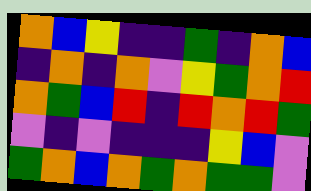[["orange", "blue", "yellow", "indigo", "indigo", "green", "indigo", "orange", "blue"], ["indigo", "orange", "indigo", "orange", "violet", "yellow", "green", "orange", "red"], ["orange", "green", "blue", "red", "indigo", "red", "orange", "red", "green"], ["violet", "indigo", "violet", "indigo", "indigo", "indigo", "yellow", "blue", "violet"], ["green", "orange", "blue", "orange", "green", "orange", "green", "green", "violet"]]